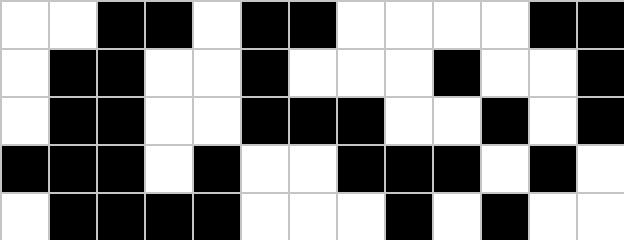[["white", "white", "black", "black", "white", "black", "black", "white", "white", "white", "white", "black", "black"], ["white", "black", "black", "white", "white", "black", "white", "white", "white", "black", "white", "white", "black"], ["white", "black", "black", "white", "white", "black", "black", "black", "white", "white", "black", "white", "black"], ["black", "black", "black", "white", "black", "white", "white", "black", "black", "black", "white", "black", "white"], ["white", "black", "black", "black", "black", "white", "white", "white", "black", "white", "black", "white", "white"]]